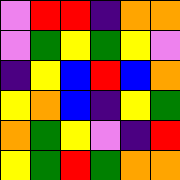[["violet", "red", "red", "indigo", "orange", "orange"], ["violet", "green", "yellow", "green", "yellow", "violet"], ["indigo", "yellow", "blue", "red", "blue", "orange"], ["yellow", "orange", "blue", "indigo", "yellow", "green"], ["orange", "green", "yellow", "violet", "indigo", "red"], ["yellow", "green", "red", "green", "orange", "orange"]]